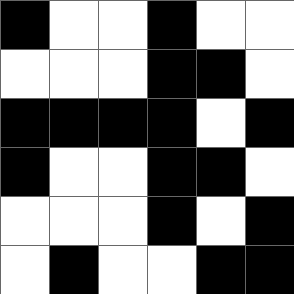[["black", "white", "white", "black", "white", "white"], ["white", "white", "white", "black", "black", "white"], ["black", "black", "black", "black", "white", "black"], ["black", "white", "white", "black", "black", "white"], ["white", "white", "white", "black", "white", "black"], ["white", "black", "white", "white", "black", "black"]]